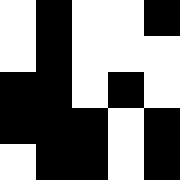[["white", "black", "white", "white", "black"], ["white", "black", "white", "white", "white"], ["black", "black", "white", "black", "white"], ["black", "black", "black", "white", "black"], ["white", "black", "black", "white", "black"]]